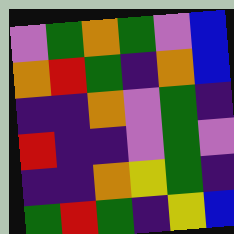[["violet", "green", "orange", "green", "violet", "blue"], ["orange", "red", "green", "indigo", "orange", "blue"], ["indigo", "indigo", "orange", "violet", "green", "indigo"], ["red", "indigo", "indigo", "violet", "green", "violet"], ["indigo", "indigo", "orange", "yellow", "green", "indigo"], ["green", "red", "green", "indigo", "yellow", "blue"]]